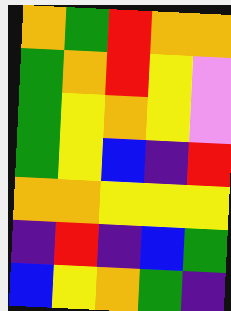[["orange", "green", "red", "orange", "orange"], ["green", "orange", "red", "yellow", "violet"], ["green", "yellow", "orange", "yellow", "violet"], ["green", "yellow", "blue", "indigo", "red"], ["orange", "orange", "yellow", "yellow", "yellow"], ["indigo", "red", "indigo", "blue", "green"], ["blue", "yellow", "orange", "green", "indigo"]]